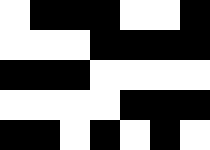[["white", "black", "black", "black", "white", "white", "black"], ["white", "white", "white", "black", "black", "black", "black"], ["black", "black", "black", "white", "white", "white", "white"], ["white", "white", "white", "white", "black", "black", "black"], ["black", "black", "white", "black", "white", "black", "white"]]